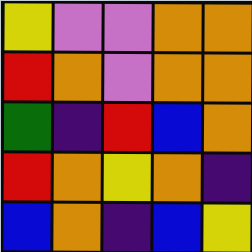[["yellow", "violet", "violet", "orange", "orange"], ["red", "orange", "violet", "orange", "orange"], ["green", "indigo", "red", "blue", "orange"], ["red", "orange", "yellow", "orange", "indigo"], ["blue", "orange", "indigo", "blue", "yellow"]]